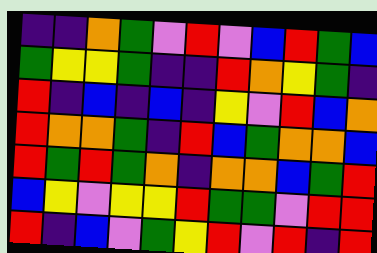[["indigo", "indigo", "orange", "green", "violet", "red", "violet", "blue", "red", "green", "blue"], ["green", "yellow", "yellow", "green", "indigo", "indigo", "red", "orange", "yellow", "green", "indigo"], ["red", "indigo", "blue", "indigo", "blue", "indigo", "yellow", "violet", "red", "blue", "orange"], ["red", "orange", "orange", "green", "indigo", "red", "blue", "green", "orange", "orange", "blue"], ["red", "green", "red", "green", "orange", "indigo", "orange", "orange", "blue", "green", "red"], ["blue", "yellow", "violet", "yellow", "yellow", "red", "green", "green", "violet", "red", "red"], ["red", "indigo", "blue", "violet", "green", "yellow", "red", "violet", "red", "indigo", "red"]]